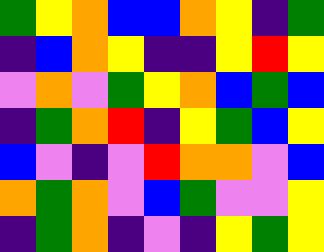[["green", "yellow", "orange", "blue", "blue", "orange", "yellow", "indigo", "green"], ["indigo", "blue", "orange", "yellow", "indigo", "indigo", "yellow", "red", "yellow"], ["violet", "orange", "violet", "green", "yellow", "orange", "blue", "green", "blue"], ["indigo", "green", "orange", "red", "indigo", "yellow", "green", "blue", "yellow"], ["blue", "violet", "indigo", "violet", "red", "orange", "orange", "violet", "blue"], ["orange", "green", "orange", "violet", "blue", "green", "violet", "violet", "yellow"], ["indigo", "green", "orange", "indigo", "violet", "indigo", "yellow", "green", "yellow"]]